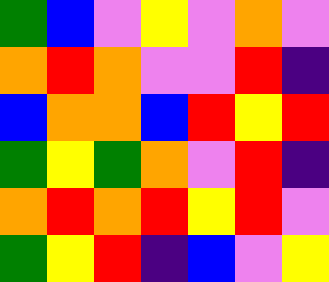[["green", "blue", "violet", "yellow", "violet", "orange", "violet"], ["orange", "red", "orange", "violet", "violet", "red", "indigo"], ["blue", "orange", "orange", "blue", "red", "yellow", "red"], ["green", "yellow", "green", "orange", "violet", "red", "indigo"], ["orange", "red", "orange", "red", "yellow", "red", "violet"], ["green", "yellow", "red", "indigo", "blue", "violet", "yellow"]]